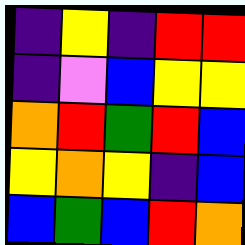[["indigo", "yellow", "indigo", "red", "red"], ["indigo", "violet", "blue", "yellow", "yellow"], ["orange", "red", "green", "red", "blue"], ["yellow", "orange", "yellow", "indigo", "blue"], ["blue", "green", "blue", "red", "orange"]]